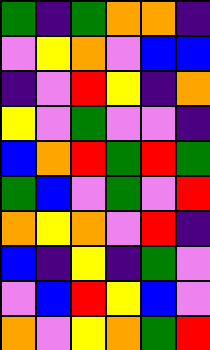[["green", "indigo", "green", "orange", "orange", "indigo"], ["violet", "yellow", "orange", "violet", "blue", "blue"], ["indigo", "violet", "red", "yellow", "indigo", "orange"], ["yellow", "violet", "green", "violet", "violet", "indigo"], ["blue", "orange", "red", "green", "red", "green"], ["green", "blue", "violet", "green", "violet", "red"], ["orange", "yellow", "orange", "violet", "red", "indigo"], ["blue", "indigo", "yellow", "indigo", "green", "violet"], ["violet", "blue", "red", "yellow", "blue", "violet"], ["orange", "violet", "yellow", "orange", "green", "red"]]